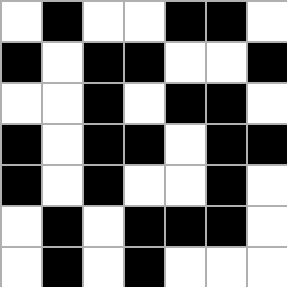[["white", "black", "white", "white", "black", "black", "white"], ["black", "white", "black", "black", "white", "white", "black"], ["white", "white", "black", "white", "black", "black", "white"], ["black", "white", "black", "black", "white", "black", "black"], ["black", "white", "black", "white", "white", "black", "white"], ["white", "black", "white", "black", "black", "black", "white"], ["white", "black", "white", "black", "white", "white", "white"]]